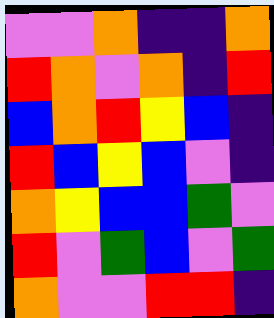[["violet", "violet", "orange", "indigo", "indigo", "orange"], ["red", "orange", "violet", "orange", "indigo", "red"], ["blue", "orange", "red", "yellow", "blue", "indigo"], ["red", "blue", "yellow", "blue", "violet", "indigo"], ["orange", "yellow", "blue", "blue", "green", "violet"], ["red", "violet", "green", "blue", "violet", "green"], ["orange", "violet", "violet", "red", "red", "indigo"]]